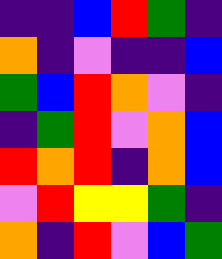[["indigo", "indigo", "blue", "red", "green", "indigo"], ["orange", "indigo", "violet", "indigo", "indigo", "blue"], ["green", "blue", "red", "orange", "violet", "indigo"], ["indigo", "green", "red", "violet", "orange", "blue"], ["red", "orange", "red", "indigo", "orange", "blue"], ["violet", "red", "yellow", "yellow", "green", "indigo"], ["orange", "indigo", "red", "violet", "blue", "green"]]